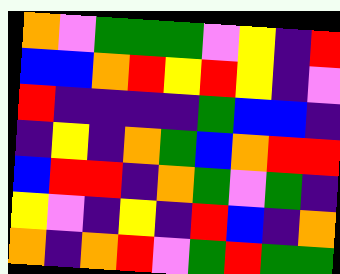[["orange", "violet", "green", "green", "green", "violet", "yellow", "indigo", "red"], ["blue", "blue", "orange", "red", "yellow", "red", "yellow", "indigo", "violet"], ["red", "indigo", "indigo", "indigo", "indigo", "green", "blue", "blue", "indigo"], ["indigo", "yellow", "indigo", "orange", "green", "blue", "orange", "red", "red"], ["blue", "red", "red", "indigo", "orange", "green", "violet", "green", "indigo"], ["yellow", "violet", "indigo", "yellow", "indigo", "red", "blue", "indigo", "orange"], ["orange", "indigo", "orange", "red", "violet", "green", "red", "green", "green"]]